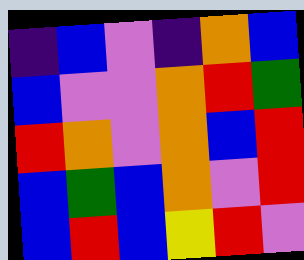[["indigo", "blue", "violet", "indigo", "orange", "blue"], ["blue", "violet", "violet", "orange", "red", "green"], ["red", "orange", "violet", "orange", "blue", "red"], ["blue", "green", "blue", "orange", "violet", "red"], ["blue", "red", "blue", "yellow", "red", "violet"]]